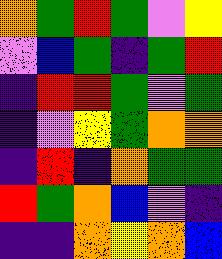[["orange", "green", "red", "green", "violet", "yellow"], ["violet", "blue", "green", "indigo", "green", "red"], ["indigo", "red", "red", "green", "violet", "green"], ["indigo", "violet", "yellow", "green", "orange", "orange"], ["indigo", "red", "indigo", "orange", "green", "green"], ["red", "green", "orange", "blue", "violet", "indigo"], ["indigo", "indigo", "orange", "yellow", "orange", "blue"]]